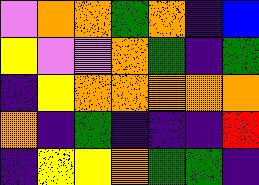[["violet", "orange", "orange", "green", "orange", "indigo", "blue"], ["yellow", "violet", "violet", "orange", "green", "indigo", "green"], ["indigo", "yellow", "orange", "orange", "orange", "orange", "orange"], ["orange", "indigo", "green", "indigo", "indigo", "indigo", "red"], ["indigo", "yellow", "yellow", "orange", "green", "green", "indigo"]]